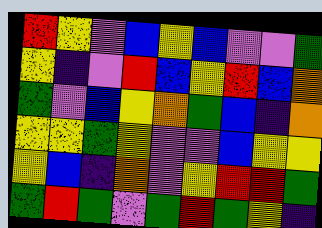[["red", "yellow", "violet", "blue", "yellow", "blue", "violet", "violet", "green"], ["yellow", "indigo", "violet", "red", "blue", "yellow", "red", "blue", "orange"], ["green", "violet", "blue", "yellow", "orange", "green", "blue", "indigo", "orange"], ["yellow", "yellow", "green", "yellow", "violet", "violet", "blue", "yellow", "yellow"], ["yellow", "blue", "indigo", "orange", "violet", "yellow", "red", "red", "green"], ["green", "red", "green", "violet", "green", "red", "green", "yellow", "indigo"]]